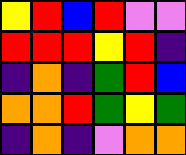[["yellow", "red", "blue", "red", "violet", "violet"], ["red", "red", "red", "yellow", "red", "indigo"], ["indigo", "orange", "indigo", "green", "red", "blue"], ["orange", "orange", "red", "green", "yellow", "green"], ["indigo", "orange", "indigo", "violet", "orange", "orange"]]